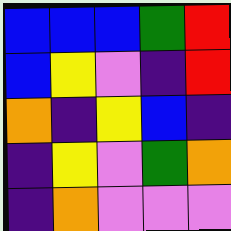[["blue", "blue", "blue", "green", "red"], ["blue", "yellow", "violet", "indigo", "red"], ["orange", "indigo", "yellow", "blue", "indigo"], ["indigo", "yellow", "violet", "green", "orange"], ["indigo", "orange", "violet", "violet", "violet"]]